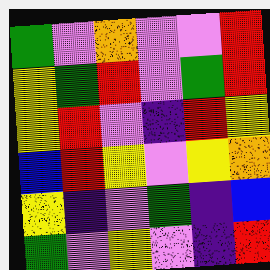[["green", "violet", "orange", "violet", "violet", "red"], ["yellow", "green", "red", "violet", "green", "red"], ["yellow", "red", "violet", "indigo", "red", "yellow"], ["blue", "red", "yellow", "violet", "yellow", "orange"], ["yellow", "indigo", "violet", "green", "indigo", "blue"], ["green", "violet", "yellow", "violet", "indigo", "red"]]